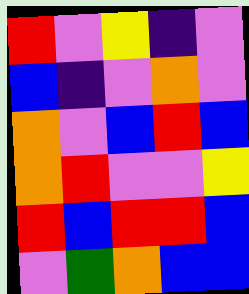[["red", "violet", "yellow", "indigo", "violet"], ["blue", "indigo", "violet", "orange", "violet"], ["orange", "violet", "blue", "red", "blue"], ["orange", "red", "violet", "violet", "yellow"], ["red", "blue", "red", "red", "blue"], ["violet", "green", "orange", "blue", "blue"]]